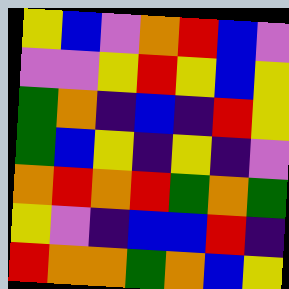[["yellow", "blue", "violet", "orange", "red", "blue", "violet"], ["violet", "violet", "yellow", "red", "yellow", "blue", "yellow"], ["green", "orange", "indigo", "blue", "indigo", "red", "yellow"], ["green", "blue", "yellow", "indigo", "yellow", "indigo", "violet"], ["orange", "red", "orange", "red", "green", "orange", "green"], ["yellow", "violet", "indigo", "blue", "blue", "red", "indigo"], ["red", "orange", "orange", "green", "orange", "blue", "yellow"]]